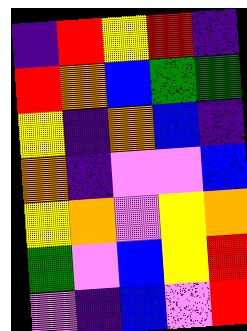[["indigo", "red", "yellow", "red", "indigo"], ["red", "orange", "blue", "green", "green"], ["yellow", "indigo", "orange", "blue", "indigo"], ["orange", "indigo", "violet", "violet", "blue"], ["yellow", "orange", "violet", "yellow", "orange"], ["green", "violet", "blue", "yellow", "red"], ["violet", "indigo", "blue", "violet", "red"]]